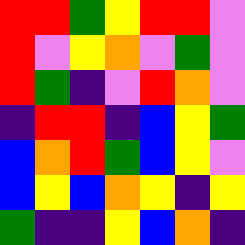[["red", "red", "green", "yellow", "red", "red", "violet"], ["red", "violet", "yellow", "orange", "violet", "green", "violet"], ["red", "green", "indigo", "violet", "red", "orange", "violet"], ["indigo", "red", "red", "indigo", "blue", "yellow", "green"], ["blue", "orange", "red", "green", "blue", "yellow", "violet"], ["blue", "yellow", "blue", "orange", "yellow", "indigo", "yellow"], ["green", "indigo", "indigo", "yellow", "blue", "orange", "indigo"]]